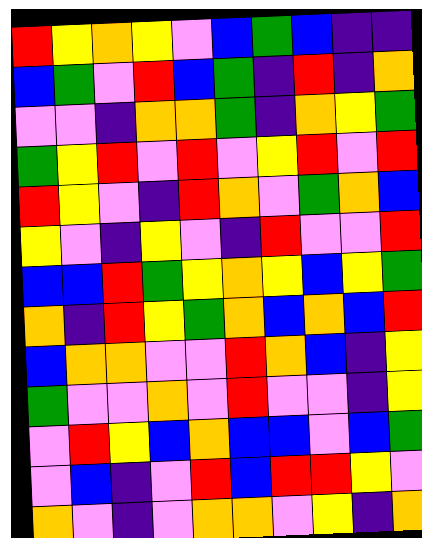[["red", "yellow", "orange", "yellow", "violet", "blue", "green", "blue", "indigo", "indigo"], ["blue", "green", "violet", "red", "blue", "green", "indigo", "red", "indigo", "orange"], ["violet", "violet", "indigo", "orange", "orange", "green", "indigo", "orange", "yellow", "green"], ["green", "yellow", "red", "violet", "red", "violet", "yellow", "red", "violet", "red"], ["red", "yellow", "violet", "indigo", "red", "orange", "violet", "green", "orange", "blue"], ["yellow", "violet", "indigo", "yellow", "violet", "indigo", "red", "violet", "violet", "red"], ["blue", "blue", "red", "green", "yellow", "orange", "yellow", "blue", "yellow", "green"], ["orange", "indigo", "red", "yellow", "green", "orange", "blue", "orange", "blue", "red"], ["blue", "orange", "orange", "violet", "violet", "red", "orange", "blue", "indigo", "yellow"], ["green", "violet", "violet", "orange", "violet", "red", "violet", "violet", "indigo", "yellow"], ["violet", "red", "yellow", "blue", "orange", "blue", "blue", "violet", "blue", "green"], ["violet", "blue", "indigo", "violet", "red", "blue", "red", "red", "yellow", "violet"], ["orange", "violet", "indigo", "violet", "orange", "orange", "violet", "yellow", "indigo", "orange"]]